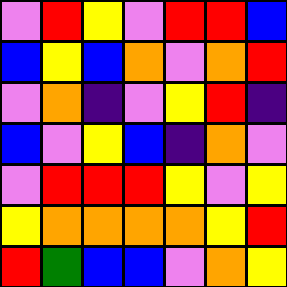[["violet", "red", "yellow", "violet", "red", "red", "blue"], ["blue", "yellow", "blue", "orange", "violet", "orange", "red"], ["violet", "orange", "indigo", "violet", "yellow", "red", "indigo"], ["blue", "violet", "yellow", "blue", "indigo", "orange", "violet"], ["violet", "red", "red", "red", "yellow", "violet", "yellow"], ["yellow", "orange", "orange", "orange", "orange", "yellow", "red"], ["red", "green", "blue", "blue", "violet", "orange", "yellow"]]